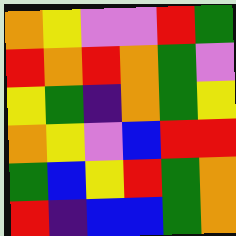[["orange", "yellow", "violet", "violet", "red", "green"], ["red", "orange", "red", "orange", "green", "violet"], ["yellow", "green", "indigo", "orange", "green", "yellow"], ["orange", "yellow", "violet", "blue", "red", "red"], ["green", "blue", "yellow", "red", "green", "orange"], ["red", "indigo", "blue", "blue", "green", "orange"]]